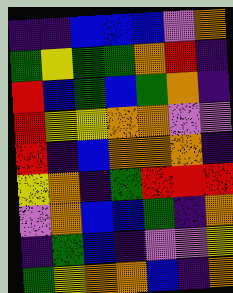[["indigo", "indigo", "blue", "blue", "blue", "violet", "orange"], ["green", "yellow", "green", "green", "orange", "red", "indigo"], ["red", "blue", "green", "blue", "green", "orange", "indigo"], ["red", "yellow", "yellow", "orange", "orange", "violet", "violet"], ["red", "indigo", "blue", "orange", "orange", "orange", "indigo"], ["yellow", "orange", "indigo", "green", "red", "red", "red"], ["violet", "orange", "blue", "blue", "green", "indigo", "orange"], ["indigo", "green", "blue", "indigo", "violet", "violet", "yellow"], ["green", "yellow", "orange", "orange", "blue", "indigo", "orange"]]